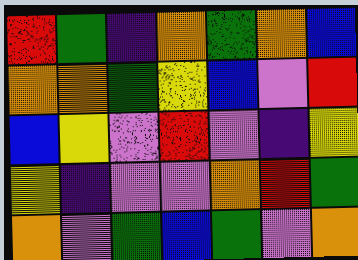[["red", "green", "indigo", "orange", "green", "orange", "blue"], ["orange", "orange", "green", "yellow", "blue", "violet", "red"], ["blue", "yellow", "violet", "red", "violet", "indigo", "yellow"], ["yellow", "indigo", "violet", "violet", "orange", "red", "green"], ["orange", "violet", "green", "blue", "green", "violet", "orange"]]